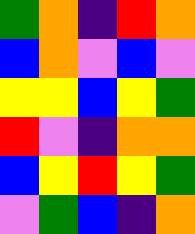[["green", "orange", "indigo", "red", "orange"], ["blue", "orange", "violet", "blue", "violet"], ["yellow", "yellow", "blue", "yellow", "green"], ["red", "violet", "indigo", "orange", "orange"], ["blue", "yellow", "red", "yellow", "green"], ["violet", "green", "blue", "indigo", "orange"]]